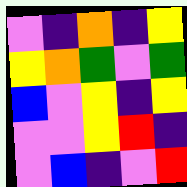[["violet", "indigo", "orange", "indigo", "yellow"], ["yellow", "orange", "green", "violet", "green"], ["blue", "violet", "yellow", "indigo", "yellow"], ["violet", "violet", "yellow", "red", "indigo"], ["violet", "blue", "indigo", "violet", "red"]]